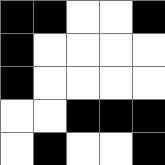[["black", "black", "white", "white", "black"], ["black", "white", "white", "white", "white"], ["black", "white", "white", "white", "white"], ["white", "white", "black", "black", "black"], ["white", "black", "white", "white", "black"]]